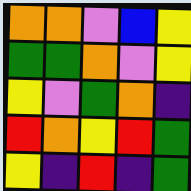[["orange", "orange", "violet", "blue", "yellow"], ["green", "green", "orange", "violet", "yellow"], ["yellow", "violet", "green", "orange", "indigo"], ["red", "orange", "yellow", "red", "green"], ["yellow", "indigo", "red", "indigo", "green"]]